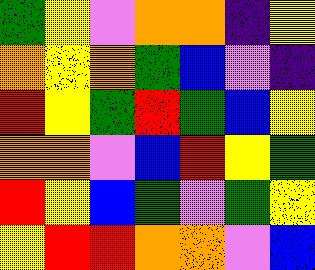[["green", "yellow", "violet", "orange", "orange", "indigo", "yellow"], ["orange", "yellow", "orange", "green", "blue", "violet", "indigo"], ["red", "yellow", "green", "red", "green", "blue", "yellow"], ["orange", "orange", "violet", "blue", "red", "yellow", "green"], ["red", "yellow", "blue", "green", "violet", "green", "yellow"], ["yellow", "red", "red", "orange", "orange", "violet", "blue"]]